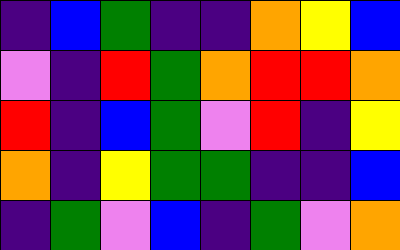[["indigo", "blue", "green", "indigo", "indigo", "orange", "yellow", "blue"], ["violet", "indigo", "red", "green", "orange", "red", "red", "orange"], ["red", "indigo", "blue", "green", "violet", "red", "indigo", "yellow"], ["orange", "indigo", "yellow", "green", "green", "indigo", "indigo", "blue"], ["indigo", "green", "violet", "blue", "indigo", "green", "violet", "orange"]]